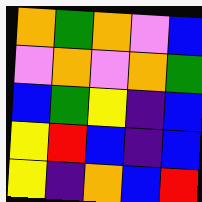[["orange", "green", "orange", "violet", "blue"], ["violet", "orange", "violet", "orange", "green"], ["blue", "green", "yellow", "indigo", "blue"], ["yellow", "red", "blue", "indigo", "blue"], ["yellow", "indigo", "orange", "blue", "red"]]